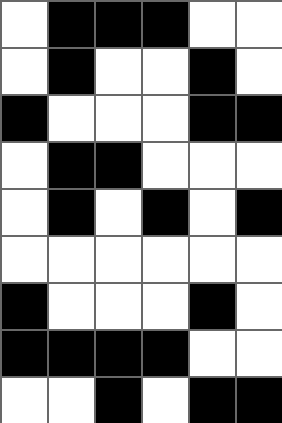[["white", "black", "black", "black", "white", "white"], ["white", "black", "white", "white", "black", "white"], ["black", "white", "white", "white", "black", "black"], ["white", "black", "black", "white", "white", "white"], ["white", "black", "white", "black", "white", "black"], ["white", "white", "white", "white", "white", "white"], ["black", "white", "white", "white", "black", "white"], ["black", "black", "black", "black", "white", "white"], ["white", "white", "black", "white", "black", "black"]]